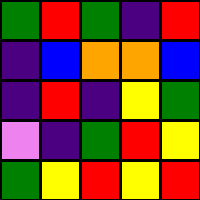[["green", "red", "green", "indigo", "red"], ["indigo", "blue", "orange", "orange", "blue"], ["indigo", "red", "indigo", "yellow", "green"], ["violet", "indigo", "green", "red", "yellow"], ["green", "yellow", "red", "yellow", "red"]]